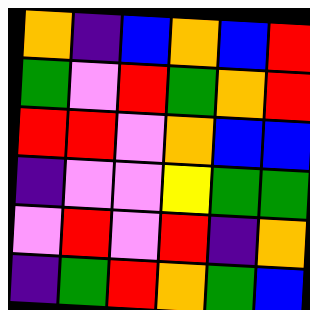[["orange", "indigo", "blue", "orange", "blue", "red"], ["green", "violet", "red", "green", "orange", "red"], ["red", "red", "violet", "orange", "blue", "blue"], ["indigo", "violet", "violet", "yellow", "green", "green"], ["violet", "red", "violet", "red", "indigo", "orange"], ["indigo", "green", "red", "orange", "green", "blue"]]